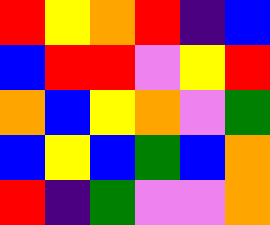[["red", "yellow", "orange", "red", "indigo", "blue"], ["blue", "red", "red", "violet", "yellow", "red"], ["orange", "blue", "yellow", "orange", "violet", "green"], ["blue", "yellow", "blue", "green", "blue", "orange"], ["red", "indigo", "green", "violet", "violet", "orange"]]